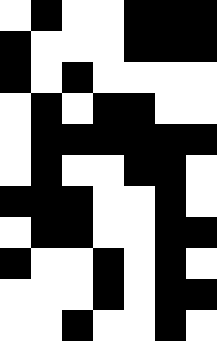[["white", "black", "white", "white", "black", "black", "black"], ["black", "white", "white", "white", "black", "black", "black"], ["black", "white", "black", "white", "white", "white", "white"], ["white", "black", "white", "black", "black", "white", "white"], ["white", "black", "black", "black", "black", "black", "black"], ["white", "black", "white", "white", "black", "black", "white"], ["black", "black", "black", "white", "white", "black", "white"], ["white", "black", "black", "white", "white", "black", "black"], ["black", "white", "white", "black", "white", "black", "white"], ["white", "white", "white", "black", "white", "black", "black"], ["white", "white", "black", "white", "white", "black", "white"]]